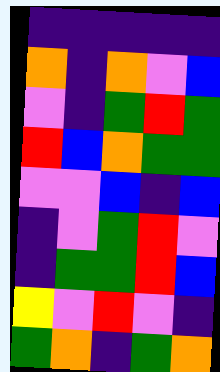[["indigo", "indigo", "indigo", "indigo", "indigo"], ["orange", "indigo", "orange", "violet", "blue"], ["violet", "indigo", "green", "red", "green"], ["red", "blue", "orange", "green", "green"], ["violet", "violet", "blue", "indigo", "blue"], ["indigo", "violet", "green", "red", "violet"], ["indigo", "green", "green", "red", "blue"], ["yellow", "violet", "red", "violet", "indigo"], ["green", "orange", "indigo", "green", "orange"]]